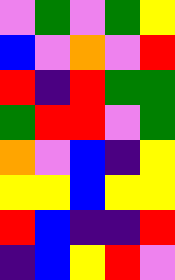[["violet", "green", "violet", "green", "yellow"], ["blue", "violet", "orange", "violet", "red"], ["red", "indigo", "red", "green", "green"], ["green", "red", "red", "violet", "green"], ["orange", "violet", "blue", "indigo", "yellow"], ["yellow", "yellow", "blue", "yellow", "yellow"], ["red", "blue", "indigo", "indigo", "red"], ["indigo", "blue", "yellow", "red", "violet"]]